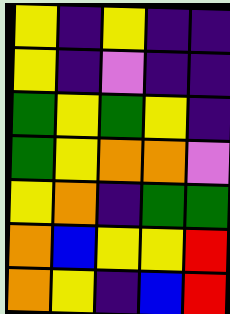[["yellow", "indigo", "yellow", "indigo", "indigo"], ["yellow", "indigo", "violet", "indigo", "indigo"], ["green", "yellow", "green", "yellow", "indigo"], ["green", "yellow", "orange", "orange", "violet"], ["yellow", "orange", "indigo", "green", "green"], ["orange", "blue", "yellow", "yellow", "red"], ["orange", "yellow", "indigo", "blue", "red"]]